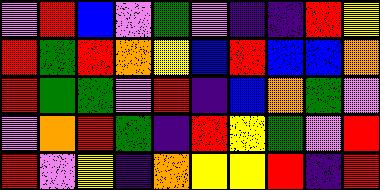[["violet", "red", "blue", "violet", "green", "violet", "indigo", "indigo", "red", "yellow"], ["red", "green", "red", "orange", "yellow", "blue", "red", "blue", "blue", "orange"], ["red", "green", "green", "violet", "red", "indigo", "blue", "orange", "green", "violet"], ["violet", "orange", "red", "green", "indigo", "red", "yellow", "green", "violet", "red"], ["red", "violet", "yellow", "indigo", "orange", "yellow", "yellow", "red", "indigo", "red"]]